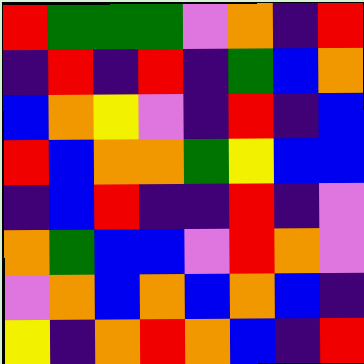[["red", "green", "green", "green", "violet", "orange", "indigo", "red"], ["indigo", "red", "indigo", "red", "indigo", "green", "blue", "orange"], ["blue", "orange", "yellow", "violet", "indigo", "red", "indigo", "blue"], ["red", "blue", "orange", "orange", "green", "yellow", "blue", "blue"], ["indigo", "blue", "red", "indigo", "indigo", "red", "indigo", "violet"], ["orange", "green", "blue", "blue", "violet", "red", "orange", "violet"], ["violet", "orange", "blue", "orange", "blue", "orange", "blue", "indigo"], ["yellow", "indigo", "orange", "red", "orange", "blue", "indigo", "red"]]